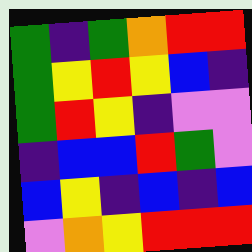[["green", "indigo", "green", "orange", "red", "red"], ["green", "yellow", "red", "yellow", "blue", "indigo"], ["green", "red", "yellow", "indigo", "violet", "violet"], ["indigo", "blue", "blue", "red", "green", "violet"], ["blue", "yellow", "indigo", "blue", "indigo", "blue"], ["violet", "orange", "yellow", "red", "red", "red"]]